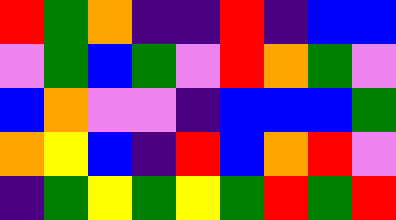[["red", "green", "orange", "indigo", "indigo", "red", "indigo", "blue", "blue"], ["violet", "green", "blue", "green", "violet", "red", "orange", "green", "violet"], ["blue", "orange", "violet", "violet", "indigo", "blue", "blue", "blue", "green"], ["orange", "yellow", "blue", "indigo", "red", "blue", "orange", "red", "violet"], ["indigo", "green", "yellow", "green", "yellow", "green", "red", "green", "red"]]